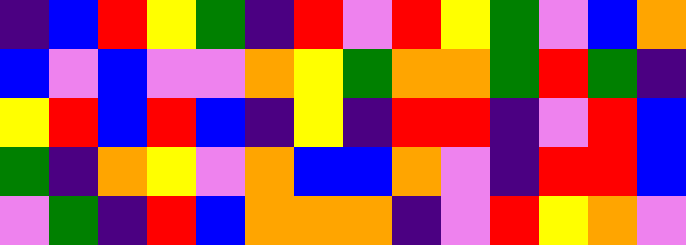[["indigo", "blue", "red", "yellow", "green", "indigo", "red", "violet", "red", "yellow", "green", "violet", "blue", "orange"], ["blue", "violet", "blue", "violet", "violet", "orange", "yellow", "green", "orange", "orange", "green", "red", "green", "indigo"], ["yellow", "red", "blue", "red", "blue", "indigo", "yellow", "indigo", "red", "red", "indigo", "violet", "red", "blue"], ["green", "indigo", "orange", "yellow", "violet", "orange", "blue", "blue", "orange", "violet", "indigo", "red", "red", "blue"], ["violet", "green", "indigo", "red", "blue", "orange", "orange", "orange", "indigo", "violet", "red", "yellow", "orange", "violet"]]